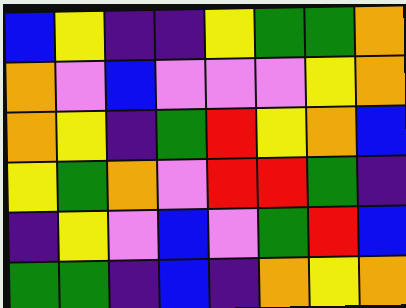[["blue", "yellow", "indigo", "indigo", "yellow", "green", "green", "orange"], ["orange", "violet", "blue", "violet", "violet", "violet", "yellow", "orange"], ["orange", "yellow", "indigo", "green", "red", "yellow", "orange", "blue"], ["yellow", "green", "orange", "violet", "red", "red", "green", "indigo"], ["indigo", "yellow", "violet", "blue", "violet", "green", "red", "blue"], ["green", "green", "indigo", "blue", "indigo", "orange", "yellow", "orange"]]